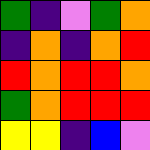[["green", "indigo", "violet", "green", "orange"], ["indigo", "orange", "indigo", "orange", "red"], ["red", "orange", "red", "red", "orange"], ["green", "orange", "red", "red", "red"], ["yellow", "yellow", "indigo", "blue", "violet"]]